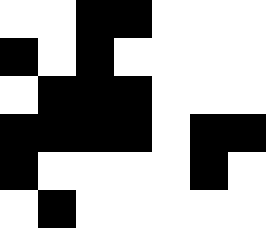[["white", "white", "black", "black", "white", "white", "white"], ["black", "white", "black", "white", "white", "white", "white"], ["white", "black", "black", "black", "white", "white", "white"], ["black", "black", "black", "black", "white", "black", "black"], ["black", "white", "white", "white", "white", "black", "white"], ["white", "black", "white", "white", "white", "white", "white"]]